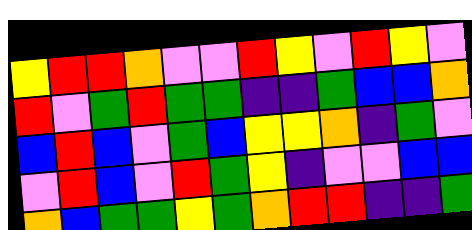[["yellow", "red", "red", "orange", "violet", "violet", "red", "yellow", "violet", "red", "yellow", "violet"], ["red", "violet", "green", "red", "green", "green", "indigo", "indigo", "green", "blue", "blue", "orange"], ["blue", "red", "blue", "violet", "green", "blue", "yellow", "yellow", "orange", "indigo", "green", "violet"], ["violet", "red", "blue", "violet", "red", "green", "yellow", "indigo", "violet", "violet", "blue", "blue"], ["orange", "blue", "green", "green", "yellow", "green", "orange", "red", "red", "indigo", "indigo", "green"]]